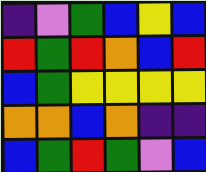[["indigo", "violet", "green", "blue", "yellow", "blue"], ["red", "green", "red", "orange", "blue", "red"], ["blue", "green", "yellow", "yellow", "yellow", "yellow"], ["orange", "orange", "blue", "orange", "indigo", "indigo"], ["blue", "green", "red", "green", "violet", "blue"]]